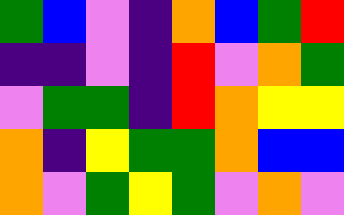[["green", "blue", "violet", "indigo", "orange", "blue", "green", "red"], ["indigo", "indigo", "violet", "indigo", "red", "violet", "orange", "green"], ["violet", "green", "green", "indigo", "red", "orange", "yellow", "yellow"], ["orange", "indigo", "yellow", "green", "green", "orange", "blue", "blue"], ["orange", "violet", "green", "yellow", "green", "violet", "orange", "violet"]]